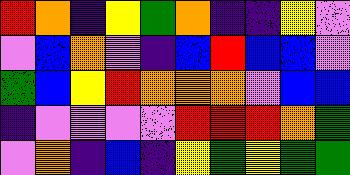[["red", "orange", "indigo", "yellow", "green", "orange", "indigo", "indigo", "yellow", "violet"], ["violet", "blue", "orange", "violet", "indigo", "blue", "red", "blue", "blue", "violet"], ["green", "blue", "yellow", "red", "orange", "orange", "orange", "violet", "blue", "blue"], ["indigo", "violet", "violet", "violet", "violet", "red", "red", "red", "orange", "green"], ["violet", "orange", "indigo", "blue", "indigo", "yellow", "green", "yellow", "green", "green"]]